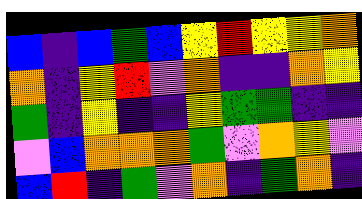[["blue", "indigo", "blue", "green", "blue", "yellow", "red", "yellow", "yellow", "orange"], ["orange", "indigo", "yellow", "red", "violet", "orange", "indigo", "indigo", "orange", "yellow"], ["green", "indigo", "yellow", "indigo", "indigo", "yellow", "green", "green", "indigo", "indigo"], ["violet", "blue", "orange", "orange", "orange", "green", "violet", "orange", "yellow", "violet"], ["blue", "red", "indigo", "green", "violet", "orange", "indigo", "green", "orange", "indigo"]]